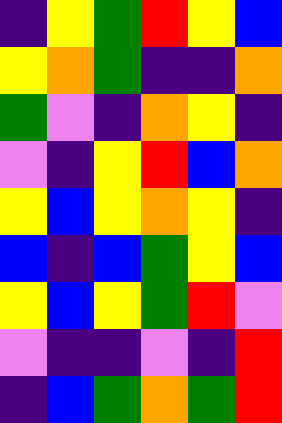[["indigo", "yellow", "green", "red", "yellow", "blue"], ["yellow", "orange", "green", "indigo", "indigo", "orange"], ["green", "violet", "indigo", "orange", "yellow", "indigo"], ["violet", "indigo", "yellow", "red", "blue", "orange"], ["yellow", "blue", "yellow", "orange", "yellow", "indigo"], ["blue", "indigo", "blue", "green", "yellow", "blue"], ["yellow", "blue", "yellow", "green", "red", "violet"], ["violet", "indigo", "indigo", "violet", "indigo", "red"], ["indigo", "blue", "green", "orange", "green", "red"]]